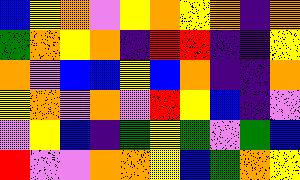[["blue", "yellow", "orange", "violet", "yellow", "orange", "yellow", "orange", "indigo", "orange"], ["green", "orange", "yellow", "orange", "indigo", "red", "red", "indigo", "indigo", "yellow"], ["orange", "violet", "blue", "blue", "yellow", "blue", "orange", "indigo", "indigo", "orange"], ["yellow", "orange", "violet", "orange", "violet", "red", "yellow", "blue", "indigo", "violet"], ["violet", "yellow", "blue", "indigo", "green", "yellow", "green", "violet", "green", "blue"], ["red", "violet", "violet", "orange", "orange", "yellow", "blue", "green", "orange", "yellow"]]